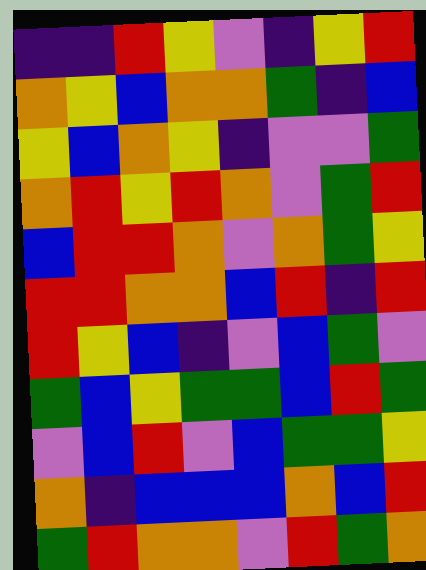[["indigo", "indigo", "red", "yellow", "violet", "indigo", "yellow", "red"], ["orange", "yellow", "blue", "orange", "orange", "green", "indigo", "blue"], ["yellow", "blue", "orange", "yellow", "indigo", "violet", "violet", "green"], ["orange", "red", "yellow", "red", "orange", "violet", "green", "red"], ["blue", "red", "red", "orange", "violet", "orange", "green", "yellow"], ["red", "red", "orange", "orange", "blue", "red", "indigo", "red"], ["red", "yellow", "blue", "indigo", "violet", "blue", "green", "violet"], ["green", "blue", "yellow", "green", "green", "blue", "red", "green"], ["violet", "blue", "red", "violet", "blue", "green", "green", "yellow"], ["orange", "indigo", "blue", "blue", "blue", "orange", "blue", "red"], ["green", "red", "orange", "orange", "violet", "red", "green", "orange"]]